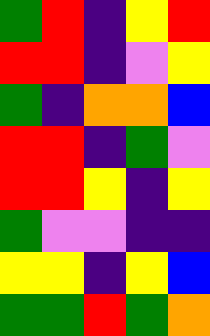[["green", "red", "indigo", "yellow", "red"], ["red", "red", "indigo", "violet", "yellow"], ["green", "indigo", "orange", "orange", "blue"], ["red", "red", "indigo", "green", "violet"], ["red", "red", "yellow", "indigo", "yellow"], ["green", "violet", "violet", "indigo", "indigo"], ["yellow", "yellow", "indigo", "yellow", "blue"], ["green", "green", "red", "green", "orange"]]